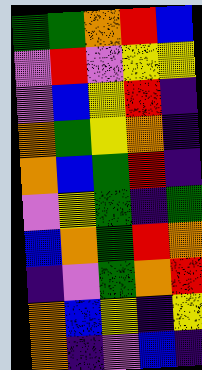[["green", "green", "orange", "red", "blue"], ["violet", "red", "violet", "yellow", "yellow"], ["violet", "blue", "yellow", "red", "indigo"], ["orange", "green", "yellow", "orange", "indigo"], ["orange", "blue", "green", "red", "indigo"], ["violet", "yellow", "green", "indigo", "green"], ["blue", "orange", "green", "red", "orange"], ["indigo", "violet", "green", "orange", "red"], ["orange", "blue", "yellow", "indigo", "yellow"], ["orange", "indigo", "violet", "blue", "indigo"]]